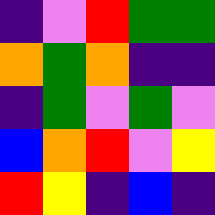[["indigo", "violet", "red", "green", "green"], ["orange", "green", "orange", "indigo", "indigo"], ["indigo", "green", "violet", "green", "violet"], ["blue", "orange", "red", "violet", "yellow"], ["red", "yellow", "indigo", "blue", "indigo"]]